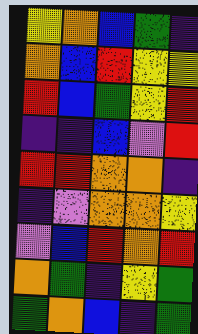[["yellow", "orange", "blue", "green", "indigo"], ["orange", "blue", "red", "yellow", "yellow"], ["red", "blue", "green", "yellow", "red"], ["indigo", "indigo", "blue", "violet", "red"], ["red", "red", "orange", "orange", "indigo"], ["indigo", "violet", "orange", "orange", "yellow"], ["violet", "blue", "red", "orange", "red"], ["orange", "green", "indigo", "yellow", "green"], ["green", "orange", "blue", "indigo", "green"]]